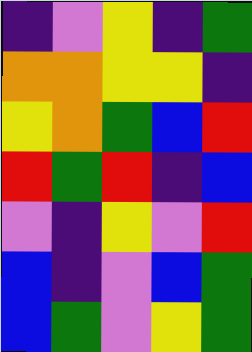[["indigo", "violet", "yellow", "indigo", "green"], ["orange", "orange", "yellow", "yellow", "indigo"], ["yellow", "orange", "green", "blue", "red"], ["red", "green", "red", "indigo", "blue"], ["violet", "indigo", "yellow", "violet", "red"], ["blue", "indigo", "violet", "blue", "green"], ["blue", "green", "violet", "yellow", "green"]]